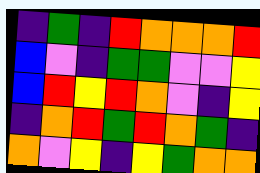[["indigo", "green", "indigo", "red", "orange", "orange", "orange", "red"], ["blue", "violet", "indigo", "green", "green", "violet", "violet", "yellow"], ["blue", "red", "yellow", "red", "orange", "violet", "indigo", "yellow"], ["indigo", "orange", "red", "green", "red", "orange", "green", "indigo"], ["orange", "violet", "yellow", "indigo", "yellow", "green", "orange", "orange"]]